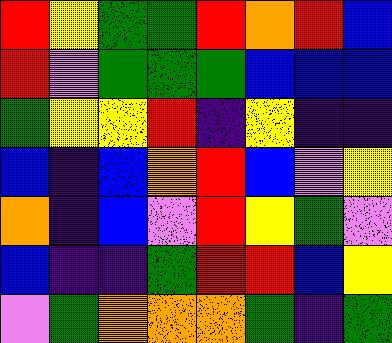[["red", "yellow", "green", "green", "red", "orange", "red", "blue"], ["red", "violet", "green", "green", "green", "blue", "blue", "blue"], ["green", "yellow", "yellow", "red", "indigo", "yellow", "indigo", "indigo"], ["blue", "indigo", "blue", "orange", "red", "blue", "violet", "yellow"], ["orange", "indigo", "blue", "violet", "red", "yellow", "green", "violet"], ["blue", "indigo", "indigo", "green", "red", "red", "blue", "yellow"], ["violet", "green", "orange", "orange", "orange", "green", "indigo", "green"]]